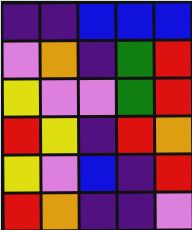[["indigo", "indigo", "blue", "blue", "blue"], ["violet", "orange", "indigo", "green", "red"], ["yellow", "violet", "violet", "green", "red"], ["red", "yellow", "indigo", "red", "orange"], ["yellow", "violet", "blue", "indigo", "red"], ["red", "orange", "indigo", "indigo", "violet"]]